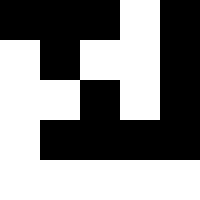[["black", "black", "black", "white", "black"], ["white", "black", "white", "white", "black"], ["white", "white", "black", "white", "black"], ["white", "black", "black", "black", "black"], ["white", "white", "white", "white", "white"]]